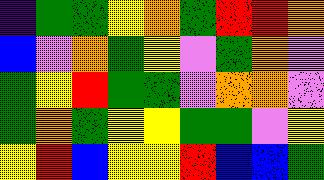[["indigo", "green", "green", "yellow", "orange", "green", "red", "red", "orange"], ["blue", "violet", "orange", "green", "yellow", "violet", "green", "orange", "violet"], ["green", "yellow", "red", "green", "green", "violet", "orange", "orange", "violet"], ["green", "orange", "green", "yellow", "yellow", "green", "green", "violet", "yellow"], ["yellow", "red", "blue", "yellow", "yellow", "red", "blue", "blue", "green"]]